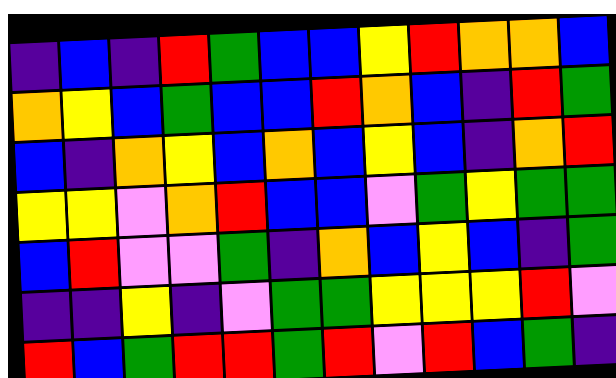[["indigo", "blue", "indigo", "red", "green", "blue", "blue", "yellow", "red", "orange", "orange", "blue"], ["orange", "yellow", "blue", "green", "blue", "blue", "red", "orange", "blue", "indigo", "red", "green"], ["blue", "indigo", "orange", "yellow", "blue", "orange", "blue", "yellow", "blue", "indigo", "orange", "red"], ["yellow", "yellow", "violet", "orange", "red", "blue", "blue", "violet", "green", "yellow", "green", "green"], ["blue", "red", "violet", "violet", "green", "indigo", "orange", "blue", "yellow", "blue", "indigo", "green"], ["indigo", "indigo", "yellow", "indigo", "violet", "green", "green", "yellow", "yellow", "yellow", "red", "violet"], ["red", "blue", "green", "red", "red", "green", "red", "violet", "red", "blue", "green", "indigo"]]